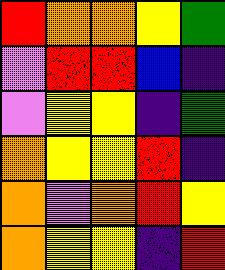[["red", "orange", "orange", "yellow", "green"], ["violet", "red", "red", "blue", "indigo"], ["violet", "yellow", "yellow", "indigo", "green"], ["orange", "yellow", "yellow", "red", "indigo"], ["orange", "violet", "orange", "red", "yellow"], ["orange", "yellow", "yellow", "indigo", "red"]]